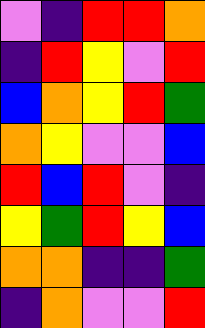[["violet", "indigo", "red", "red", "orange"], ["indigo", "red", "yellow", "violet", "red"], ["blue", "orange", "yellow", "red", "green"], ["orange", "yellow", "violet", "violet", "blue"], ["red", "blue", "red", "violet", "indigo"], ["yellow", "green", "red", "yellow", "blue"], ["orange", "orange", "indigo", "indigo", "green"], ["indigo", "orange", "violet", "violet", "red"]]